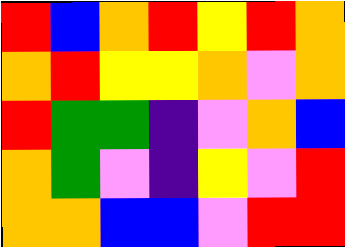[["red", "blue", "orange", "red", "yellow", "red", "orange"], ["orange", "red", "yellow", "yellow", "orange", "violet", "orange"], ["red", "green", "green", "indigo", "violet", "orange", "blue"], ["orange", "green", "violet", "indigo", "yellow", "violet", "red"], ["orange", "orange", "blue", "blue", "violet", "red", "red"]]